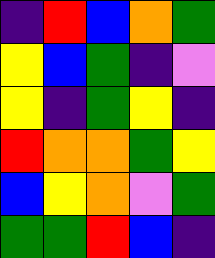[["indigo", "red", "blue", "orange", "green"], ["yellow", "blue", "green", "indigo", "violet"], ["yellow", "indigo", "green", "yellow", "indigo"], ["red", "orange", "orange", "green", "yellow"], ["blue", "yellow", "orange", "violet", "green"], ["green", "green", "red", "blue", "indigo"]]